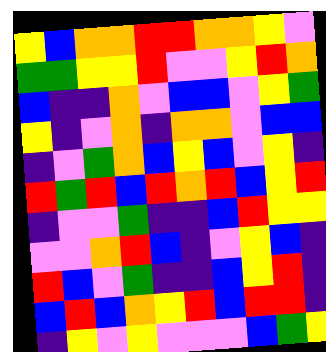[["yellow", "blue", "orange", "orange", "red", "red", "orange", "orange", "yellow", "violet"], ["green", "green", "yellow", "yellow", "red", "violet", "violet", "yellow", "red", "orange"], ["blue", "indigo", "indigo", "orange", "violet", "blue", "blue", "violet", "yellow", "green"], ["yellow", "indigo", "violet", "orange", "indigo", "orange", "orange", "violet", "blue", "blue"], ["indigo", "violet", "green", "orange", "blue", "yellow", "blue", "violet", "yellow", "indigo"], ["red", "green", "red", "blue", "red", "orange", "red", "blue", "yellow", "red"], ["indigo", "violet", "violet", "green", "indigo", "indigo", "blue", "red", "yellow", "yellow"], ["violet", "violet", "orange", "red", "blue", "indigo", "violet", "yellow", "blue", "indigo"], ["red", "blue", "violet", "green", "indigo", "indigo", "blue", "yellow", "red", "indigo"], ["blue", "red", "blue", "orange", "yellow", "red", "blue", "red", "red", "indigo"], ["indigo", "yellow", "violet", "yellow", "violet", "violet", "violet", "blue", "green", "yellow"]]